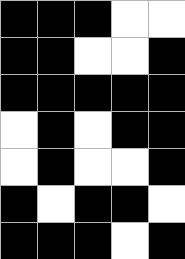[["black", "black", "black", "white", "white"], ["black", "black", "white", "white", "black"], ["black", "black", "black", "black", "black"], ["white", "black", "white", "black", "black"], ["white", "black", "white", "white", "black"], ["black", "white", "black", "black", "white"], ["black", "black", "black", "white", "black"]]